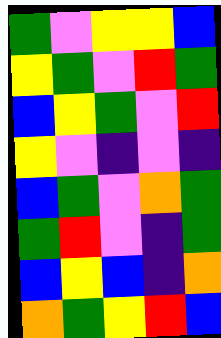[["green", "violet", "yellow", "yellow", "blue"], ["yellow", "green", "violet", "red", "green"], ["blue", "yellow", "green", "violet", "red"], ["yellow", "violet", "indigo", "violet", "indigo"], ["blue", "green", "violet", "orange", "green"], ["green", "red", "violet", "indigo", "green"], ["blue", "yellow", "blue", "indigo", "orange"], ["orange", "green", "yellow", "red", "blue"]]